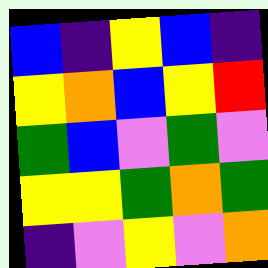[["blue", "indigo", "yellow", "blue", "indigo"], ["yellow", "orange", "blue", "yellow", "red"], ["green", "blue", "violet", "green", "violet"], ["yellow", "yellow", "green", "orange", "green"], ["indigo", "violet", "yellow", "violet", "orange"]]